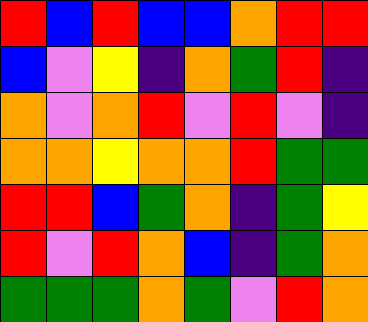[["red", "blue", "red", "blue", "blue", "orange", "red", "red"], ["blue", "violet", "yellow", "indigo", "orange", "green", "red", "indigo"], ["orange", "violet", "orange", "red", "violet", "red", "violet", "indigo"], ["orange", "orange", "yellow", "orange", "orange", "red", "green", "green"], ["red", "red", "blue", "green", "orange", "indigo", "green", "yellow"], ["red", "violet", "red", "orange", "blue", "indigo", "green", "orange"], ["green", "green", "green", "orange", "green", "violet", "red", "orange"]]